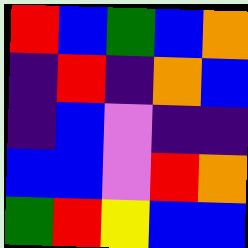[["red", "blue", "green", "blue", "orange"], ["indigo", "red", "indigo", "orange", "blue"], ["indigo", "blue", "violet", "indigo", "indigo"], ["blue", "blue", "violet", "red", "orange"], ["green", "red", "yellow", "blue", "blue"]]